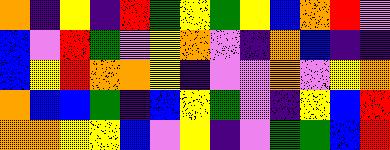[["orange", "indigo", "yellow", "indigo", "red", "green", "yellow", "green", "yellow", "blue", "orange", "red", "violet"], ["blue", "violet", "red", "green", "violet", "yellow", "orange", "violet", "indigo", "orange", "blue", "indigo", "indigo"], ["blue", "yellow", "red", "orange", "orange", "yellow", "indigo", "violet", "violet", "orange", "violet", "yellow", "orange"], ["orange", "blue", "blue", "green", "indigo", "blue", "yellow", "green", "violet", "indigo", "yellow", "blue", "red"], ["orange", "orange", "yellow", "yellow", "blue", "violet", "yellow", "indigo", "violet", "green", "green", "blue", "red"]]